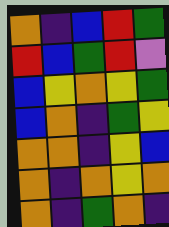[["orange", "indigo", "blue", "red", "green"], ["red", "blue", "green", "red", "violet"], ["blue", "yellow", "orange", "yellow", "green"], ["blue", "orange", "indigo", "green", "yellow"], ["orange", "orange", "indigo", "yellow", "blue"], ["orange", "indigo", "orange", "yellow", "orange"], ["orange", "indigo", "green", "orange", "indigo"]]